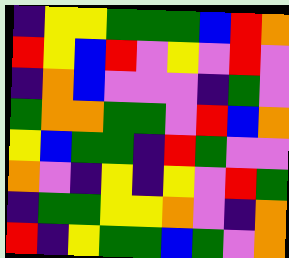[["indigo", "yellow", "yellow", "green", "green", "green", "blue", "red", "orange"], ["red", "yellow", "blue", "red", "violet", "yellow", "violet", "red", "violet"], ["indigo", "orange", "blue", "violet", "violet", "violet", "indigo", "green", "violet"], ["green", "orange", "orange", "green", "green", "violet", "red", "blue", "orange"], ["yellow", "blue", "green", "green", "indigo", "red", "green", "violet", "violet"], ["orange", "violet", "indigo", "yellow", "indigo", "yellow", "violet", "red", "green"], ["indigo", "green", "green", "yellow", "yellow", "orange", "violet", "indigo", "orange"], ["red", "indigo", "yellow", "green", "green", "blue", "green", "violet", "orange"]]